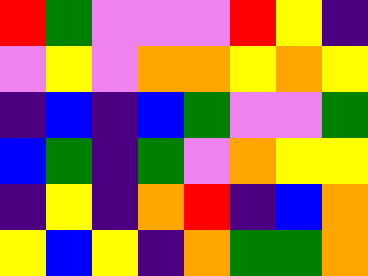[["red", "green", "violet", "violet", "violet", "red", "yellow", "indigo"], ["violet", "yellow", "violet", "orange", "orange", "yellow", "orange", "yellow"], ["indigo", "blue", "indigo", "blue", "green", "violet", "violet", "green"], ["blue", "green", "indigo", "green", "violet", "orange", "yellow", "yellow"], ["indigo", "yellow", "indigo", "orange", "red", "indigo", "blue", "orange"], ["yellow", "blue", "yellow", "indigo", "orange", "green", "green", "orange"]]